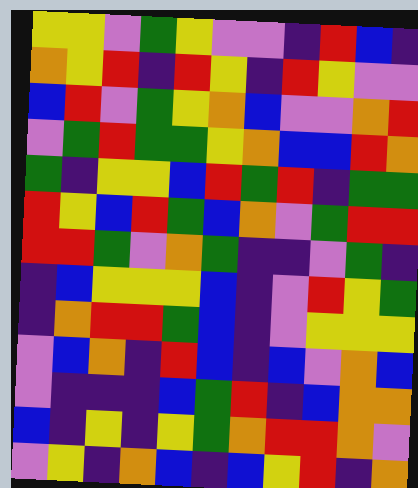[["yellow", "yellow", "violet", "green", "yellow", "violet", "violet", "indigo", "red", "blue", "indigo"], ["orange", "yellow", "red", "indigo", "red", "yellow", "indigo", "red", "yellow", "violet", "violet"], ["blue", "red", "violet", "green", "yellow", "orange", "blue", "violet", "violet", "orange", "red"], ["violet", "green", "red", "green", "green", "yellow", "orange", "blue", "blue", "red", "orange"], ["green", "indigo", "yellow", "yellow", "blue", "red", "green", "red", "indigo", "green", "green"], ["red", "yellow", "blue", "red", "green", "blue", "orange", "violet", "green", "red", "red"], ["red", "red", "green", "violet", "orange", "green", "indigo", "indigo", "violet", "green", "indigo"], ["indigo", "blue", "yellow", "yellow", "yellow", "blue", "indigo", "violet", "red", "yellow", "green"], ["indigo", "orange", "red", "red", "green", "blue", "indigo", "violet", "yellow", "yellow", "yellow"], ["violet", "blue", "orange", "indigo", "red", "blue", "indigo", "blue", "violet", "orange", "blue"], ["violet", "indigo", "indigo", "indigo", "blue", "green", "red", "indigo", "blue", "orange", "orange"], ["blue", "indigo", "yellow", "indigo", "yellow", "green", "orange", "red", "red", "orange", "violet"], ["violet", "yellow", "indigo", "orange", "blue", "indigo", "blue", "yellow", "red", "indigo", "orange"]]